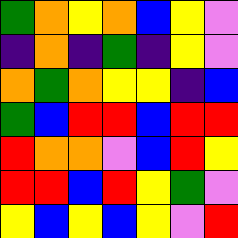[["green", "orange", "yellow", "orange", "blue", "yellow", "violet"], ["indigo", "orange", "indigo", "green", "indigo", "yellow", "violet"], ["orange", "green", "orange", "yellow", "yellow", "indigo", "blue"], ["green", "blue", "red", "red", "blue", "red", "red"], ["red", "orange", "orange", "violet", "blue", "red", "yellow"], ["red", "red", "blue", "red", "yellow", "green", "violet"], ["yellow", "blue", "yellow", "blue", "yellow", "violet", "red"]]